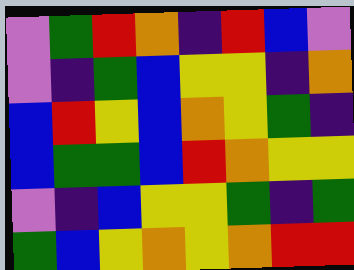[["violet", "green", "red", "orange", "indigo", "red", "blue", "violet"], ["violet", "indigo", "green", "blue", "yellow", "yellow", "indigo", "orange"], ["blue", "red", "yellow", "blue", "orange", "yellow", "green", "indigo"], ["blue", "green", "green", "blue", "red", "orange", "yellow", "yellow"], ["violet", "indigo", "blue", "yellow", "yellow", "green", "indigo", "green"], ["green", "blue", "yellow", "orange", "yellow", "orange", "red", "red"]]